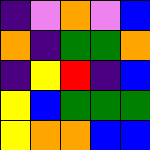[["indigo", "violet", "orange", "violet", "blue"], ["orange", "indigo", "green", "green", "orange"], ["indigo", "yellow", "red", "indigo", "blue"], ["yellow", "blue", "green", "green", "green"], ["yellow", "orange", "orange", "blue", "blue"]]